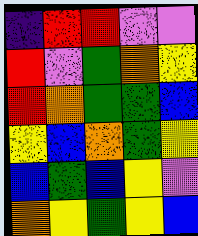[["indigo", "red", "red", "violet", "violet"], ["red", "violet", "green", "orange", "yellow"], ["red", "orange", "green", "green", "blue"], ["yellow", "blue", "orange", "green", "yellow"], ["blue", "green", "blue", "yellow", "violet"], ["orange", "yellow", "green", "yellow", "blue"]]